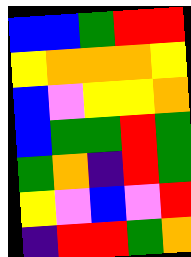[["blue", "blue", "green", "red", "red"], ["yellow", "orange", "orange", "orange", "yellow"], ["blue", "violet", "yellow", "yellow", "orange"], ["blue", "green", "green", "red", "green"], ["green", "orange", "indigo", "red", "green"], ["yellow", "violet", "blue", "violet", "red"], ["indigo", "red", "red", "green", "orange"]]